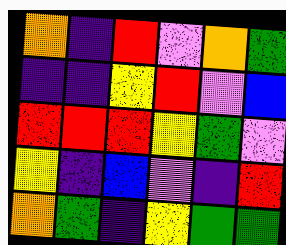[["orange", "indigo", "red", "violet", "orange", "green"], ["indigo", "indigo", "yellow", "red", "violet", "blue"], ["red", "red", "red", "yellow", "green", "violet"], ["yellow", "indigo", "blue", "violet", "indigo", "red"], ["orange", "green", "indigo", "yellow", "green", "green"]]